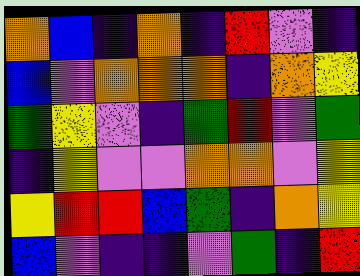[["orange", "blue", "indigo", "orange", "indigo", "red", "violet", "indigo"], ["blue", "violet", "orange", "orange", "orange", "indigo", "orange", "yellow"], ["green", "yellow", "violet", "indigo", "green", "red", "violet", "green"], ["indigo", "yellow", "violet", "violet", "orange", "orange", "violet", "yellow"], ["yellow", "red", "red", "blue", "green", "indigo", "orange", "yellow"], ["blue", "violet", "indigo", "indigo", "violet", "green", "indigo", "red"]]